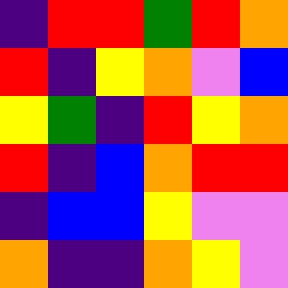[["indigo", "red", "red", "green", "red", "orange"], ["red", "indigo", "yellow", "orange", "violet", "blue"], ["yellow", "green", "indigo", "red", "yellow", "orange"], ["red", "indigo", "blue", "orange", "red", "red"], ["indigo", "blue", "blue", "yellow", "violet", "violet"], ["orange", "indigo", "indigo", "orange", "yellow", "violet"]]